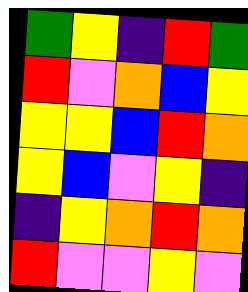[["green", "yellow", "indigo", "red", "green"], ["red", "violet", "orange", "blue", "yellow"], ["yellow", "yellow", "blue", "red", "orange"], ["yellow", "blue", "violet", "yellow", "indigo"], ["indigo", "yellow", "orange", "red", "orange"], ["red", "violet", "violet", "yellow", "violet"]]